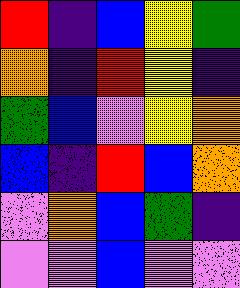[["red", "indigo", "blue", "yellow", "green"], ["orange", "indigo", "red", "yellow", "indigo"], ["green", "blue", "violet", "yellow", "orange"], ["blue", "indigo", "red", "blue", "orange"], ["violet", "orange", "blue", "green", "indigo"], ["violet", "violet", "blue", "violet", "violet"]]